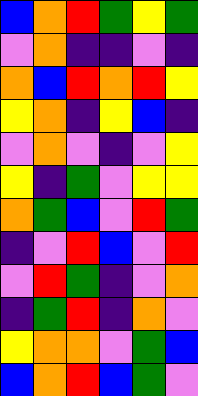[["blue", "orange", "red", "green", "yellow", "green"], ["violet", "orange", "indigo", "indigo", "violet", "indigo"], ["orange", "blue", "red", "orange", "red", "yellow"], ["yellow", "orange", "indigo", "yellow", "blue", "indigo"], ["violet", "orange", "violet", "indigo", "violet", "yellow"], ["yellow", "indigo", "green", "violet", "yellow", "yellow"], ["orange", "green", "blue", "violet", "red", "green"], ["indigo", "violet", "red", "blue", "violet", "red"], ["violet", "red", "green", "indigo", "violet", "orange"], ["indigo", "green", "red", "indigo", "orange", "violet"], ["yellow", "orange", "orange", "violet", "green", "blue"], ["blue", "orange", "red", "blue", "green", "violet"]]